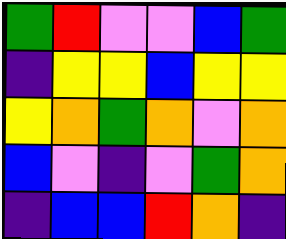[["green", "red", "violet", "violet", "blue", "green"], ["indigo", "yellow", "yellow", "blue", "yellow", "yellow"], ["yellow", "orange", "green", "orange", "violet", "orange"], ["blue", "violet", "indigo", "violet", "green", "orange"], ["indigo", "blue", "blue", "red", "orange", "indigo"]]